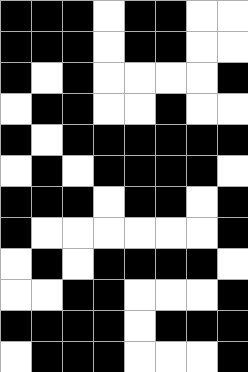[["black", "black", "black", "white", "black", "black", "white", "white"], ["black", "black", "black", "white", "black", "black", "white", "white"], ["black", "white", "black", "white", "white", "white", "white", "black"], ["white", "black", "black", "white", "white", "black", "white", "white"], ["black", "white", "black", "black", "black", "black", "black", "black"], ["white", "black", "white", "black", "black", "black", "black", "white"], ["black", "black", "black", "white", "black", "black", "white", "black"], ["black", "white", "white", "white", "white", "white", "white", "black"], ["white", "black", "white", "black", "black", "black", "black", "white"], ["white", "white", "black", "black", "white", "white", "white", "black"], ["black", "black", "black", "black", "white", "black", "black", "black"], ["white", "black", "black", "black", "white", "white", "white", "black"]]